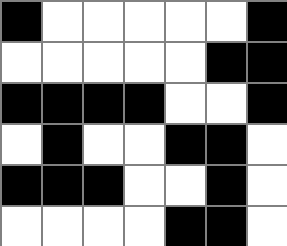[["black", "white", "white", "white", "white", "white", "black"], ["white", "white", "white", "white", "white", "black", "black"], ["black", "black", "black", "black", "white", "white", "black"], ["white", "black", "white", "white", "black", "black", "white"], ["black", "black", "black", "white", "white", "black", "white"], ["white", "white", "white", "white", "black", "black", "white"]]